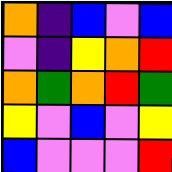[["orange", "indigo", "blue", "violet", "blue"], ["violet", "indigo", "yellow", "orange", "red"], ["orange", "green", "orange", "red", "green"], ["yellow", "violet", "blue", "violet", "yellow"], ["blue", "violet", "violet", "violet", "red"]]